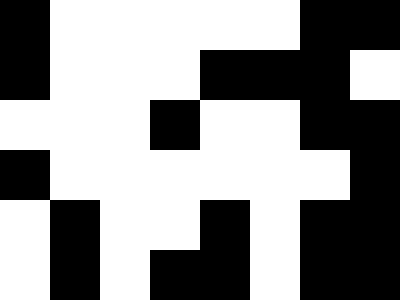[["black", "white", "white", "white", "white", "white", "black", "black"], ["black", "white", "white", "white", "black", "black", "black", "white"], ["white", "white", "white", "black", "white", "white", "black", "black"], ["black", "white", "white", "white", "white", "white", "white", "black"], ["white", "black", "white", "white", "black", "white", "black", "black"], ["white", "black", "white", "black", "black", "white", "black", "black"]]